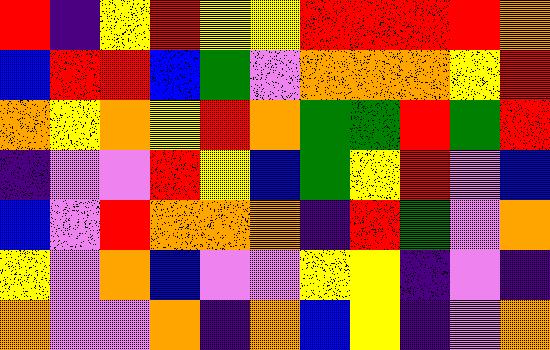[["red", "indigo", "yellow", "red", "yellow", "yellow", "red", "red", "red", "red", "orange"], ["blue", "red", "red", "blue", "green", "violet", "orange", "orange", "orange", "yellow", "red"], ["orange", "yellow", "orange", "yellow", "red", "orange", "green", "green", "red", "green", "red"], ["indigo", "violet", "violet", "red", "yellow", "blue", "green", "yellow", "red", "violet", "blue"], ["blue", "violet", "red", "orange", "orange", "orange", "indigo", "red", "green", "violet", "orange"], ["yellow", "violet", "orange", "blue", "violet", "violet", "yellow", "yellow", "indigo", "violet", "indigo"], ["orange", "violet", "violet", "orange", "indigo", "orange", "blue", "yellow", "indigo", "violet", "orange"]]